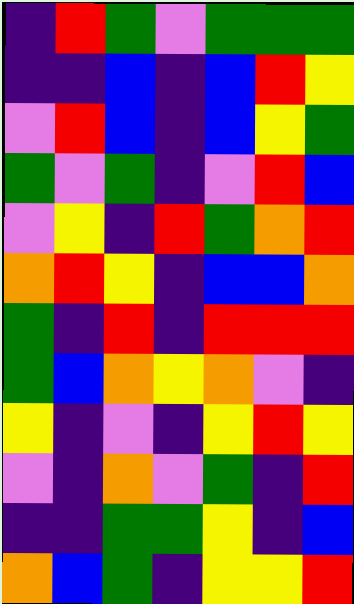[["indigo", "red", "green", "violet", "green", "green", "green"], ["indigo", "indigo", "blue", "indigo", "blue", "red", "yellow"], ["violet", "red", "blue", "indigo", "blue", "yellow", "green"], ["green", "violet", "green", "indigo", "violet", "red", "blue"], ["violet", "yellow", "indigo", "red", "green", "orange", "red"], ["orange", "red", "yellow", "indigo", "blue", "blue", "orange"], ["green", "indigo", "red", "indigo", "red", "red", "red"], ["green", "blue", "orange", "yellow", "orange", "violet", "indigo"], ["yellow", "indigo", "violet", "indigo", "yellow", "red", "yellow"], ["violet", "indigo", "orange", "violet", "green", "indigo", "red"], ["indigo", "indigo", "green", "green", "yellow", "indigo", "blue"], ["orange", "blue", "green", "indigo", "yellow", "yellow", "red"]]